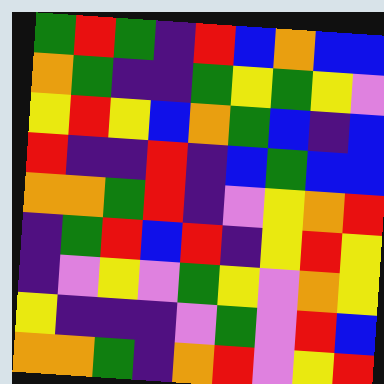[["green", "red", "green", "indigo", "red", "blue", "orange", "blue", "blue"], ["orange", "green", "indigo", "indigo", "green", "yellow", "green", "yellow", "violet"], ["yellow", "red", "yellow", "blue", "orange", "green", "blue", "indigo", "blue"], ["red", "indigo", "indigo", "red", "indigo", "blue", "green", "blue", "blue"], ["orange", "orange", "green", "red", "indigo", "violet", "yellow", "orange", "red"], ["indigo", "green", "red", "blue", "red", "indigo", "yellow", "red", "yellow"], ["indigo", "violet", "yellow", "violet", "green", "yellow", "violet", "orange", "yellow"], ["yellow", "indigo", "indigo", "indigo", "violet", "green", "violet", "red", "blue"], ["orange", "orange", "green", "indigo", "orange", "red", "violet", "yellow", "red"]]